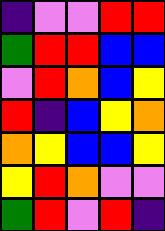[["indigo", "violet", "violet", "red", "red"], ["green", "red", "red", "blue", "blue"], ["violet", "red", "orange", "blue", "yellow"], ["red", "indigo", "blue", "yellow", "orange"], ["orange", "yellow", "blue", "blue", "yellow"], ["yellow", "red", "orange", "violet", "violet"], ["green", "red", "violet", "red", "indigo"]]